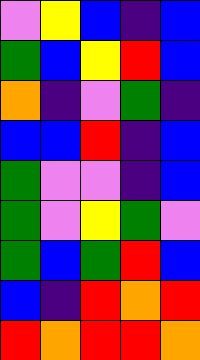[["violet", "yellow", "blue", "indigo", "blue"], ["green", "blue", "yellow", "red", "blue"], ["orange", "indigo", "violet", "green", "indigo"], ["blue", "blue", "red", "indigo", "blue"], ["green", "violet", "violet", "indigo", "blue"], ["green", "violet", "yellow", "green", "violet"], ["green", "blue", "green", "red", "blue"], ["blue", "indigo", "red", "orange", "red"], ["red", "orange", "red", "red", "orange"]]